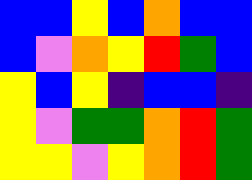[["blue", "blue", "yellow", "blue", "orange", "blue", "blue"], ["blue", "violet", "orange", "yellow", "red", "green", "blue"], ["yellow", "blue", "yellow", "indigo", "blue", "blue", "indigo"], ["yellow", "violet", "green", "green", "orange", "red", "green"], ["yellow", "yellow", "violet", "yellow", "orange", "red", "green"]]